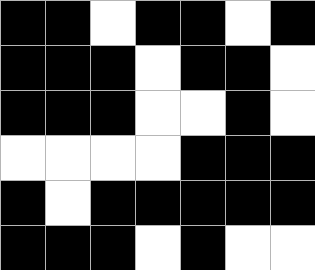[["black", "black", "white", "black", "black", "white", "black"], ["black", "black", "black", "white", "black", "black", "white"], ["black", "black", "black", "white", "white", "black", "white"], ["white", "white", "white", "white", "black", "black", "black"], ["black", "white", "black", "black", "black", "black", "black"], ["black", "black", "black", "white", "black", "white", "white"]]